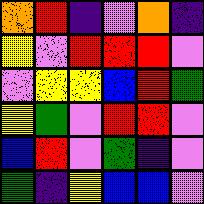[["orange", "red", "indigo", "violet", "orange", "indigo"], ["yellow", "violet", "red", "red", "red", "violet"], ["violet", "yellow", "yellow", "blue", "red", "green"], ["yellow", "green", "violet", "red", "red", "violet"], ["blue", "red", "violet", "green", "indigo", "violet"], ["green", "indigo", "yellow", "blue", "blue", "violet"]]